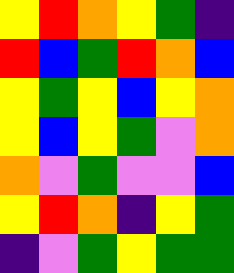[["yellow", "red", "orange", "yellow", "green", "indigo"], ["red", "blue", "green", "red", "orange", "blue"], ["yellow", "green", "yellow", "blue", "yellow", "orange"], ["yellow", "blue", "yellow", "green", "violet", "orange"], ["orange", "violet", "green", "violet", "violet", "blue"], ["yellow", "red", "orange", "indigo", "yellow", "green"], ["indigo", "violet", "green", "yellow", "green", "green"]]